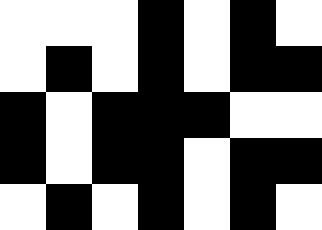[["white", "white", "white", "black", "white", "black", "white"], ["white", "black", "white", "black", "white", "black", "black"], ["black", "white", "black", "black", "black", "white", "white"], ["black", "white", "black", "black", "white", "black", "black"], ["white", "black", "white", "black", "white", "black", "white"]]